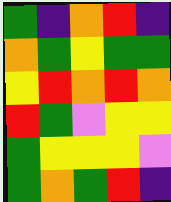[["green", "indigo", "orange", "red", "indigo"], ["orange", "green", "yellow", "green", "green"], ["yellow", "red", "orange", "red", "orange"], ["red", "green", "violet", "yellow", "yellow"], ["green", "yellow", "yellow", "yellow", "violet"], ["green", "orange", "green", "red", "indigo"]]